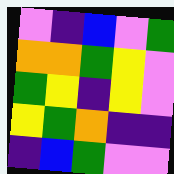[["violet", "indigo", "blue", "violet", "green"], ["orange", "orange", "green", "yellow", "violet"], ["green", "yellow", "indigo", "yellow", "violet"], ["yellow", "green", "orange", "indigo", "indigo"], ["indigo", "blue", "green", "violet", "violet"]]